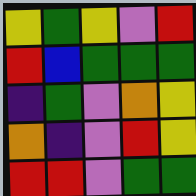[["yellow", "green", "yellow", "violet", "red"], ["red", "blue", "green", "green", "green"], ["indigo", "green", "violet", "orange", "yellow"], ["orange", "indigo", "violet", "red", "yellow"], ["red", "red", "violet", "green", "green"]]